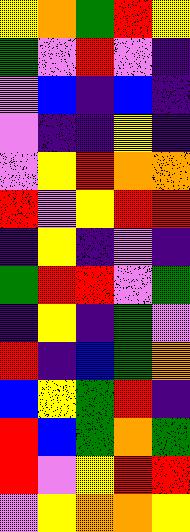[["yellow", "orange", "green", "red", "yellow"], ["green", "violet", "red", "violet", "indigo"], ["violet", "blue", "indigo", "blue", "indigo"], ["violet", "indigo", "indigo", "yellow", "indigo"], ["violet", "yellow", "red", "orange", "orange"], ["red", "violet", "yellow", "red", "red"], ["indigo", "yellow", "indigo", "violet", "indigo"], ["green", "red", "red", "violet", "green"], ["indigo", "yellow", "indigo", "green", "violet"], ["red", "indigo", "blue", "green", "orange"], ["blue", "yellow", "green", "red", "indigo"], ["red", "blue", "green", "orange", "green"], ["red", "violet", "yellow", "red", "red"], ["violet", "yellow", "orange", "orange", "yellow"]]